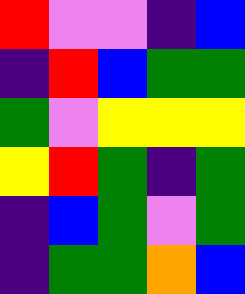[["red", "violet", "violet", "indigo", "blue"], ["indigo", "red", "blue", "green", "green"], ["green", "violet", "yellow", "yellow", "yellow"], ["yellow", "red", "green", "indigo", "green"], ["indigo", "blue", "green", "violet", "green"], ["indigo", "green", "green", "orange", "blue"]]